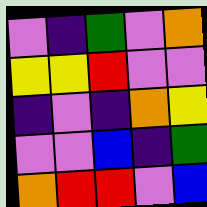[["violet", "indigo", "green", "violet", "orange"], ["yellow", "yellow", "red", "violet", "violet"], ["indigo", "violet", "indigo", "orange", "yellow"], ["violet", "violet", "blue", "indigo", "green"], ["orange", "red", "red", "violet", "blue"]]